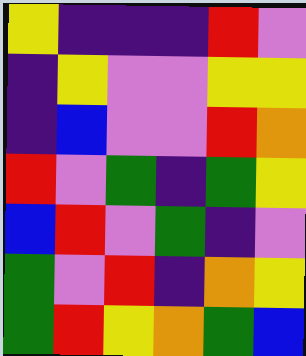[["yellow", "indigo", "indigo", "indigo", "red", "violet"], ["indigo", "yellow", "violet", "violet", "yellow", "yellow"], ["indigo", "blue", "violet", "violet", "red", "orange"], ["red", "violet", "green", "indigo", "green", "yellow"], ["blue", "red", "violet", "green", "indigo", "violet"], ["green", "violet", "red", "indigo", "orange", "yellow"], ["green", "red", "yellow", "orange", "green", "blue"]]